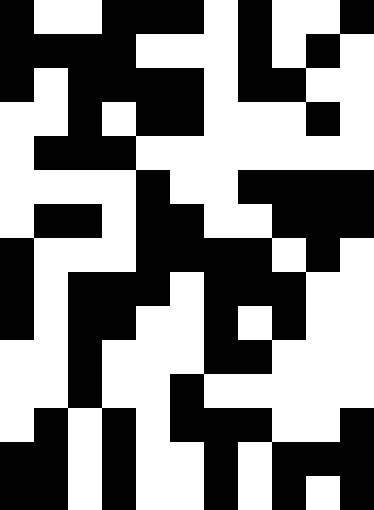[["black", "white", "white", "black", "black", "black", "white", "black", "white", "white", "black"], ["black", "black", "black", "black", "white", "white", "white", "black", "white", "black", "white"], ["black", "white", "black", "black", "black", "black", "white", "black", "black", "white", "white"], ["white", "white", "black", "white", "black", "black", "white", "white", "white", "black", "white"], ["white", "black", "black", "black", "white", "white", "white", "white", "white", "white", "white"], ["white", "white", "white", "white", "black", "white", "white", "black", "black", "black", "black"], ["white", "black", "black", "white", "black", "black", "white", "white", "black", "black", "black"], ["black", "white", "white", "white", "black", "black", "black", "black", "white", "black", "white"], ["black", "white", "black", "black", "black", "white", "black", "black", "black", "white", "white"], ["black", "white", "black", "black", "white", "white", "black", "white", "black", "white", "white"], ["white", "white", "black", "white", "white", "white", "black", "black", "white", "white", "white"], ["white", "white", "black", "white", "white", "black", "white", "white", "white", "white", "white"], ["white", "black", "white", "black", "white", "black", "black", "black", "white", "white", "black"], ["black", "black", "white", "black", "white", "white", "black", "white", "black", "black", "black"], ["black", "black", "white", "black", "white", "white", "black", "white", "black", "white", "black"]]